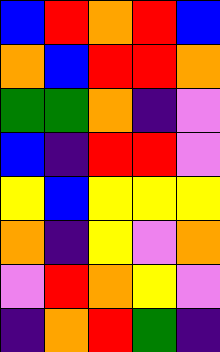[["blue", "red", "orange", "red", "blue"], ["orange", "blue", "red", "red", "orange"], ["green", "green", "orange", "indigo", "violet"], ["blue", "indigo", "red", "red", "violet"], ["yellow", "blue", "yellow", "yellow", "yellow"], ["orange", "indigo", "yellow", "violet", "orange"], ["violet", "red", "orange", "yellow", "violet"], ["indigo", "orange", "red", "green", "indigo"]]